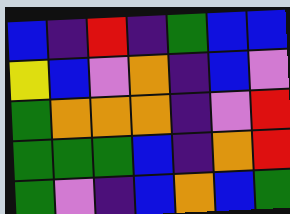[["blue", "indigo", "red", "indigo", "green", "blue", "blue"], ["yellow", "blue", "violet", "orange", "indigo", "blue", "violet"], ["green", "orange", "orange", "orange", "indigo", "violet", "red"], ["green", "green", "green", "blue", "indigo", "orange", "red"], ["green", "violet", "indigo", "blue", "orange", "blue", "green"]]